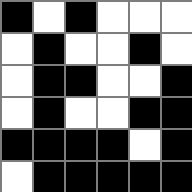[["black", "white", "black", "white", "white", "white"], ["white", "black", "white", "white", "black", "white"], ["white", "black", "black", "white", "white", "black"], ["white", "black", "white", "white", "black", "black"], ["black", "black", "black", "black", "white", "black"], ["white", "black", "black", "black", "black", "black"]]